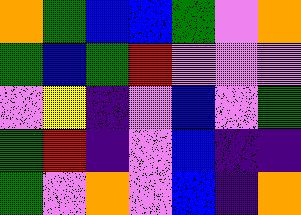[["orange", "green", "blue", "blue", "green", "violet", "orange"], ["green", "blue", "green", "red", "violet", "violet", "violet"], ["violet", "yellow", "indigo", "violet", "blue", "violet", "green"], ["green", "red", "indigo", "violet", "blue", "indigo", "indigo"], ["green", "violet", "orange", "violet", "blue", "indigo", "orange"]]